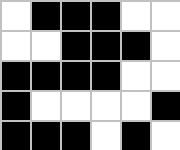[["white", "black", "black", "black", "white", "white"], ["white", "white", "black", "black", "black", "white"], ["black", "black", "black", "black", "white", "white"], ["black", "white", "white", "white", "white", "black"], ["black", "black", "black", "white", "black", "white"]]